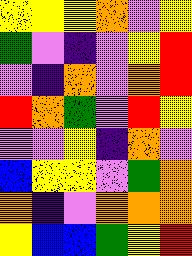[["yellow", "yellow", "yellow", "orange", "violet", "yellow"], ["green", "violet", "indigo", "violet", "yellow", "red"], ["violet", "indigo", "orange", "violet", "orange", "red"], ["red", "orange", "green", "violet", "red", "yellow"], ["violet", "violet", "yellow", "indigo", "orange", "violet"], ["blue", "yellow", "yellow", "violet", "green", "orange"], ["orange", "indigo", "violet", "orange", "orange", "orange"], ["yellow", "blue", "blue", "green", "yellow", "red"]]